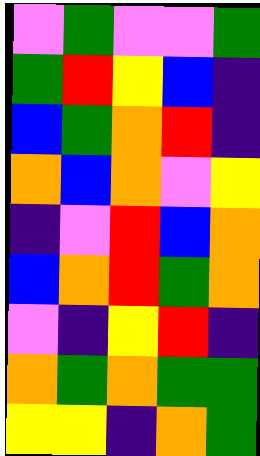[["violet", "green", "violet", "violet", "green"], ["green", "red", "yellow", "blue", "indigo"], ["blue", "green", "orange", "red", "indigo"], ["orange", "blue", "orange", "violet", "yellow"], ["indigo", "violet", "red", "blue", "orange"], ["blue", "orange", "red", "green", "orange"], ["violet", "indigo", "yellow", "red", "indigo"], ["orange", "green", "orange", "green", "green"], ["yellow", "yellow", "indigo", "orange", "green"]]